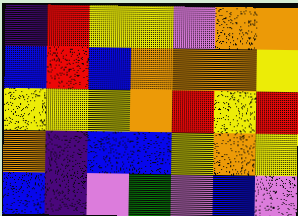[["indigo", "red", "yellow", "yellow", "violet", "orange", "orange"], ["blue", "red", "blue", "orange", "orange", "orange", "yellow"], ["yellow", "yellow", "yellow", "orange", "red", "yellow", "red"], ["orange", "indigo", "blue", "blue", "yellow", "orange", "yellow"], ["blue", "indigo", "violet", "green", "violet", "blue", "violet"]]